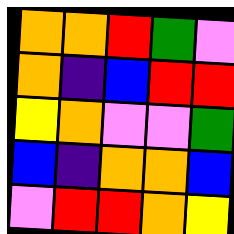[["orange", "orange", "red", "green", "violet"], ["orange", "indigo", "blue", "red", "red"], ["yellow", "orange", "violet", "violet", "green"], ["blue", "indigo", "orange", "orange", "blue"], ["violet", "red", "red", "orange", "yellow"]]